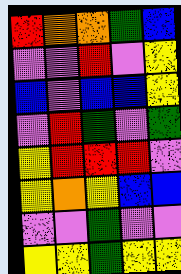[["red", "orange", "orange", "green", "blue"], ["violet", "violet", "red", "violet", "yellow"], ["blue", "violet", "blue", "blue", "yellow"], ["violet", "red", "green", "violet", "green"], ["yellow", "red", "red", "red", "violet"], ["yellow", "orange", "yellow", "blue", "blue"], ["violet", "violet", "green", "violet", "violet"], ["yellow", "yellow", "green", "yellow", "yellow"]]